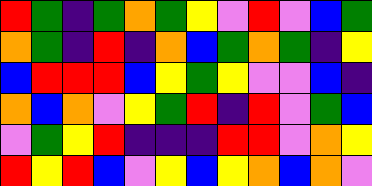[["red", "green", "indigo", "green", "orange", "green", "yellow", "violet", "red", "violet", "blue", "green"], ["orange", "green", "indigo", "red", "indigo", "orange", "blue", "green", "orange", "green", "indigo", "yellow"], ["blue", "red", "red", "red", "blue", "yellow", "green", "yellow", "violet", "violet", "blue", "indigo"], ["orange", "blue", "orange", "violet", "yellow", "green", "red", "indigo", "red", "violet", "green", "blue"], ["violet", "green", "yellow", "red", "indigo", "indigo", "indigo", "red", "red", "violet", "orange", "yellow"], ["red", "yellow", "red", "blue", "violet", "yellow", "blue", "yellow", "orange", "blue", "orange", "violet"]]